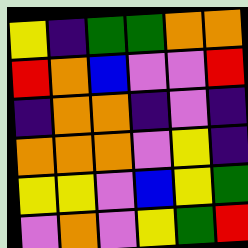[["yellow", "indigo", "green", "green", "orange", "orange"], ["red", "orange", "blue", "violet", "violet", "red"], ["indigo", "orange", "orange", "indigo", "violet", "indigo"], ["orange", "orange", "orange", "violet", "yellow", "indigo"], ["yellow", "yellow", "violet", "blue", "yellow", "green"], ["violet", "orange", "violet", "yellow", "green", "red"]]